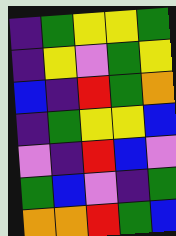[["indigo", "green", "yellow", "yellow", "green"], ["indigo", "yellow", "violet", "green", "yellow"], ["blue", "indigo", "red", "green", "orange"], ["indigo", "green", "yellow", "yellow", "blue"], ["violet", "indigo", "red", "blue", "violet"], ["green", "blue", "violet", "indigo", "green"], ["orange", "orange", "red", "green", "blue"]]